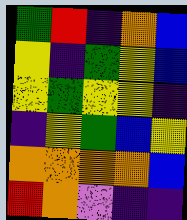[["green", "red", "indigo", "orange", "blue"], ["yellow", "indigo", "green", "yellow", "blue"], ["yellow", "green", "yellow", "yellow", "indigo"], ["indigo", "yellow", "green", "blue", "yellow"], ["orange", "orange", "orange", "orange", "blue"], ["red", "orange", "violet", "indigo", "indigo"]]